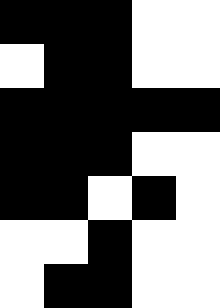[["black", "black", "black", "white", "white"], ["white", "black", "black", "white", "white"], ["black", "black", "black", "black", "black"], ["black", "black", "black", "white", "white"], ["black", "black", "white", "black", "white"], ["white", "white", "black", "white", "white"], ["white", "black", "black", "white", "white"]]